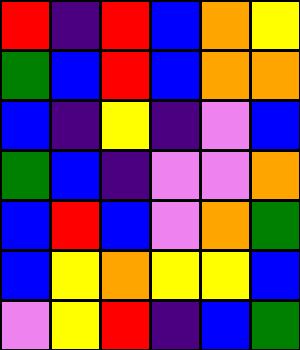[["red", "indigo", "red", "blue", "orange", "yellow"], ["green", "blue", "red", "blue", "orange", "orange"], ["blue", "indigo", "yellow", "indigo", "violet", "blue"], ["green", "blue", "indigo", "violet", "violet", "orange"], ["blue", "red", "blue", "violet", "orange", "green"], ["blue", "yellow", "orange", "yellow", "yellow", "blue"], ["violet", "yellow", "red", "indigo", "blue", "green"]]